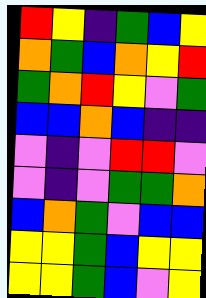[["red", "yellow", "indigo", "green", "blue", "yellow"], ["orange", "green", "blue", "orange", "yellow", "red"], ["green", "orange", "red", "yellow", "violet", "green"], ["blue", "blue", "orange", "blue", "indigo", "indigo"], ["violet", "indigo", "violet", "red", "red", "violet"], ["violet", "indigo", "violet", "green", "green", "orange"], ["blue", "orange", "green", "violet", "blue", "blue"], ["yellow", "yellow", "green", "blue", "yellow", "yellow"], ["yellow", "yellow", "green", "blue", "violet", "yellow"]]